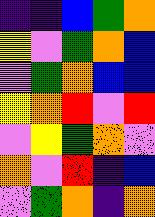[["indigo", "indigo", "blue", "green", "orange"], ["yellow", "violet", "green", "orange", "blue"], ["violet", "green", "orange", "blue", "blue"], ["yellow", "orange", "red", "violet", "red"], ["violet", "yellow", "green", "orange", "violet"], ["orange", "violet", "red", "indigo", "blue"], ["violet", "green", "orange", "indigo", "orange"]]